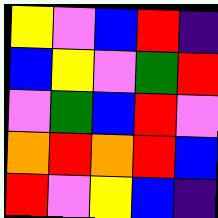[["yellow", "violet", "blue", "red", "indigo"], ["blue", "yellow", "violet", "green", "red"], ["violet", "green", "blue", "red", "violet"], ["orange", "red", "orange", "red", "blue"], ["red", "violet", "yellow", "blue", "indigo"]]